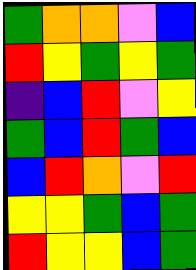[["green", "orange", "orange", "violet", "blue"], ["red", "yellow", "green", "yellow", "green"], ["indigo", "blue", "red", "violet", "yellow"], ["green", "blue", "red", "green", "blue"], ["blue", "red", "orange", "violet", "red"], ["yellow", "yellow", "green", "blue", "green"], ["red", "yellow", "yellow", "blue", "green"]]